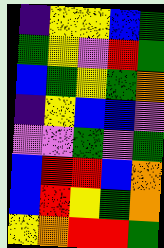[["indigo", "yellow", "yellow", "blue", "green"], ["green", "yellow", "violet", "red", "green"], ["blue", "green", "yellow", "green", "orange"], ["indigo", "yellow", "blue", "blue", "violet"], ["violet", "violet", "green", "violet", "green"], ["blue", "red", "red", "blue", "orange"], ["blue", "red", "yellow", "green", "orange"], ["yellow", "orange", "red", "red", "green"]]